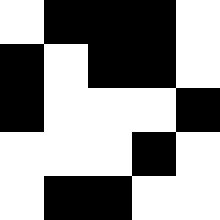[["white", "black", "black", "black", "white"], ["black", "white", "black", "black", "white"], ["black", "white", "white", "white", "black"], ["white", "white", "white", "black", "white"], ["white", "black", "black", "white", "white"]]